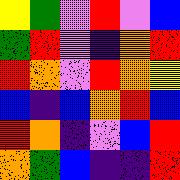[["yellow", "green", "violet", "red", "violet", "blue"], ["green", "red", "violet", "indigo", "orange", "red"], ["red", "orange", "violet", "red", "orange", "yellow"], ["blue", "indigo", "blue", "orange", "red", "blue"], ["red", "orange", "indigo", "violet", "blue", "red"], ["orange", "green", "blue", "indigo", "indigo", "red"]]